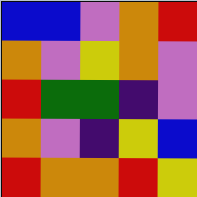[["blue", "blue", "violet", "orange", "red"], ["orange", "violet", "yellow", "orange", "violet"], ["red", "green", "green", "indigo", "violet"], ["orange", "violet", "indigo", "yellow", "blue"], ["red", "orange", "orange", "red", "yellow"]]